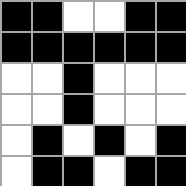[["black", "black", "white", "white", "black", "black"], ["black", "black", "black", "black", "black", "black"], ["white", "white", "black", "white", "white", "white"], ["white", "white", "black", "white", "white", "white"], ["white", "black", "white", "black", "white", "black"], ["white", "black", "black", "white", "black", "black"]]